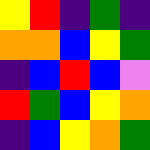[["yellow", "red", "indigo", "green", "indigo"], ["orange", "orange", "blue", "yellow", "green"], ["indigo", "blue", "red", "blue", "violet"], ["red", "green", "blue", "yellow", "orange"], ["indigo", "blue", "yellow", "orange", "green"]]